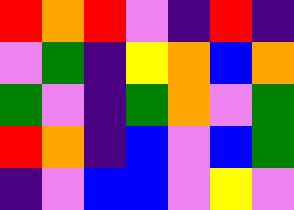[["red", "orange", "red", "violet", "indigo", "red", "indigo"], ["violet", "green", "indigo", "yellow", "orange", "blue", "orange"], ["green", "violet", "indigo", "green", "orange", "violet", "green"], ["red", "orange", "indigo", "blue", "violet", "blue", "green"], ["indigo", "violet", "blue", "blue", "violet", "yellow", "violet"]]